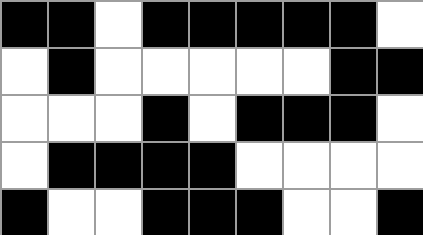[["black", "black", "white", "black", "black", "black", "black", "black", "white"], ["white", "black", "white", "white", "white", "white", "white", "black", "black"], ["white", "white", "white", "black", "white", "black", "black", "black", "white"], ["white", "black", "black", "black", "black", "white", "white", "white", "white"], ["black", "white", "white", "black", "black", "black", "white", "white", "black"]]